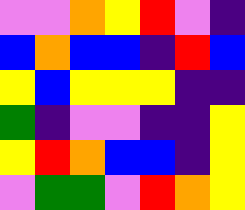[["violet", "violet", "orange", "yellow", "red", "violet", "indigo"], ["blue", "orange", "blue", "blue", "indigo", "red", "blue"], ["yellow", "blue", "yellow", "yellow", "yellow", "indigo", "indigo"], ["green", "indigo", "violet", "violet", "indigo", "indigo", "yellow"], ["yellow", "red", "orange", "blue", "blue", "indigo", "yellow"], ["violet", "green", "green", "violet", "red", "orange", "yellow"]]